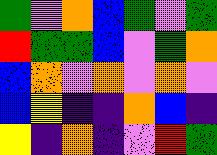[["green", "violet", "orange", "blue", "green", "violet", "green"], ["red", "green", "green", "blue", "violet", "green", "orange"], ["blue", "orange", "violet", "orange", "violet", "orange", "violet"], ["blue", "yellow", "indigo", "indigo", "orange", "blue", "indigo"], ["yellow", "indigo", "orange", "indigo", "violet", "red", "green"]]